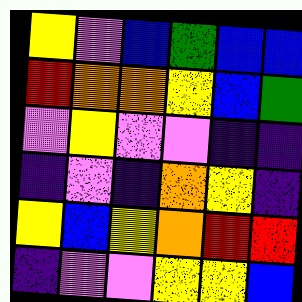[["yellow", "violet", "blue", "green", "blue", "blue"], ["red", "orange", "orange", "yellow", "blue", "green"], ["violet", "yellow", "violet", "violet", "indigo", "indigo"], ["indigo", "violet", "indigo", "orange", "yellow", "indigo"], ["yellow", "blue", "yellow", "orange", "red", "red"], ["indigo", "violet", "violet", "yellow", "yellow", "blue"]]